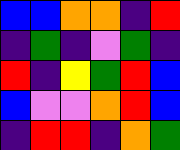[["blue", "blue", "orange", "orange", "indigo", "red"], ["indigo", "green", "indigo", "violet", "green", "indigo"], ["red", "indigo", "yellow", "green", "red", "blue"], ["blue", "violet", "violet", "orange", "red", "blue"], ["indigo", "red", "red", "indigo", "orange", "green"]]